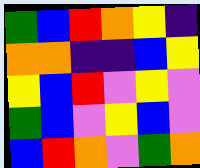[["green", "blue", "red", "orange", "yellow", "indigo"], ["orange", "orange", "indigo", "indigo", "blue", "yellow"], ["yellow", "blue", "red", "violet", "yellow", "violet"], ["green", "blue", "violet", "yellow", "blue", "violet"], ["blue", "red", "orange", "violet", "green", "orange"]]